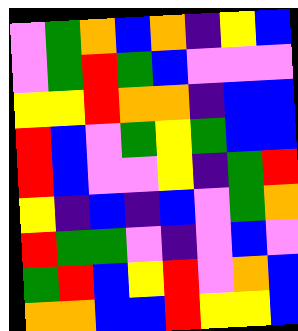[["violet", "green", "orange", "blue", "orange", "indigo", "yellow", "blue"], ["violet", "green", "red", "green", "blue", "violet", "violet", "violet"], ["yellow", "yellow", "red", "orange", "orange", "indigo", "blue", "blue"], ["red", "blue", "violet", "green", "yellow", "green", "blue", "blue"], ["red", "blue", "violet", "violet", "yellow", "indigo", "green", "red"], ["yellow", "indigo", "blue", "indigo", "blue", "violet", "green", "orange"], ["red", "green", "green", "violet", "indigo", "violet", "blue", "violet"], ["green", "red", "blue", "yellow", "red", "violet", "orange", "blue"], ["orange", "orange", "blue", "blue", "red", "yellow", "yellow", "blue"]]